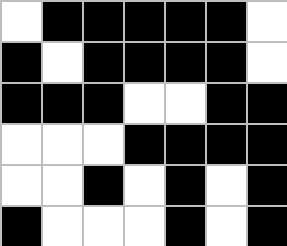[["white", "black", "black", "black", "black", "black", "white"], ["black", "white", "black", "black", "black", "black", "white"], ["black", "black", "black", "white", "white", "black", "black"], ["white", "white", "white", "black", "black", "black", "black"], ["white", "white", "black", "white", "black", "white", "black"], ["black", "white", "white", "white", "black", "white", "black"]]